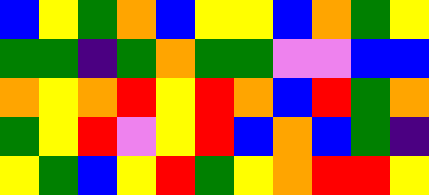[["blue", "yellow", "green", "orange", "blue", "yellow", "yellow", "blue", "orange", "green", "yellow"], ["green", "green", "indigo", "green", "orange", "green", "green", "violet", "violet", "blue", "blue"], ["orange", "yellow", "orange", "red", "yellow", "red", "orange", "blue", "red", "green", "orange"], ["green", "yellow", "red", "violet", "yellow", "red", "blue", "orange", "blue", "green", "indigo"], ["yellow", "green", "blue", "yellow", "red", "green", "yellow", "orange", "red", "red", "yellow"]]